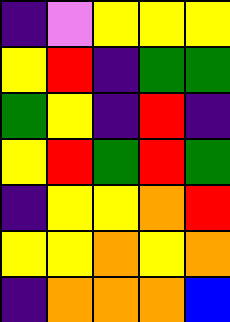[["indigo", "violet", "yellow", "yellow", "yellow"], ["yellow", "red", "indigo", "green", "green"], ["green", "yellow", "indigo", "red", "indigo"], ["yellow", "red", "green", "red", "green"], ["indigo", "yellow", "yellow", "orange", "red"], ["yellow", "yellow", "orange", "yellow", "orange"], ["indigo", "orange", "orange", "orange", "blue"]]